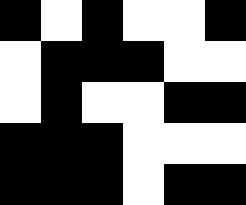[["black", "white", "black", "white", "white", "black"], ["white", "black", "black", "black", "white", "white"], ["white", "black", "white", "white", "black", "black"], ["black", "black", "black", "white", "white", "white"], ["black", "black", "black", "white", "black", "black"]]